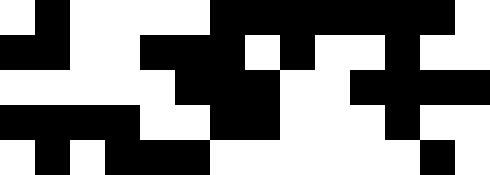[["white", "black", "white", "white", "white", "white", "black", "black", "black", "black", "black", "black", "black", "white"], ["black", "black", "white", "white", "black", "black", "black", "white", "black", "white", "white", "black", "white", "white"], ["white", "white", "white", "white", "white", "black", "black", "black", "white", "white", "black", "black", "black", "black"], ["black", "black", "black", "black", "white", "white", "black", "black", "white", "white", "white", "black", "white", "white"], ["white", "black", "white", "black", "black", "black", "white", "white", "white", "white", "white", "white", "black", "white"]]